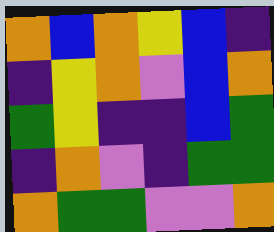[["orange", "blue", "orange", "yellow", "blue", "indigo"], ["indigo", "yellow", "orange", "violet", "blue", "orange"], ["green", "yellow", "indigo", "indigo", "blue", "green"], ["indigo", "orange", "violet", "indigo", "green", "green"], ["orange", "green", "green", "violet", "violet", "orange"]]